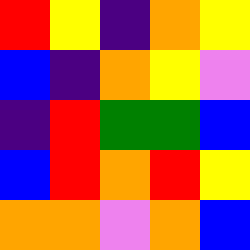[["red", "yellow", "indigo", "orange", "yellow"], ["blue", "indigo", "orange", "yellow", "violet"], ["indigo", "red", "green", "green", "blue"], ["blue", "red", "orange", "red", "yellow"], ["orange", "orange", "violet", "orange", "blue"]]